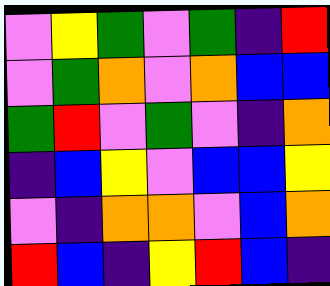[["violet", "yellow", "green", "violet", "green", "indigo", "red"], ["violet", "green", "orange", "violet", "orange", "blue", "blue"], ["green", "red", "violet", "green", "violet", "indigo", "orange"], ["indigo", "blue", "yellow", "violet", "blue", "blue", "yellow"], ["violet", "indigo", "orange", "orange", "violet", "blue", "orange"], ["red", "blue", "indigo", "yellow", "red", "blue", "indigo"]]